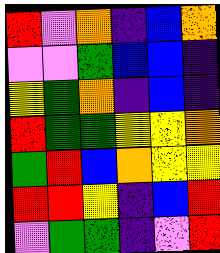[["red", "violet", "orange", "indigo", "blue", "orange"], ["violet", "violet", "green", "blue", "blue", "indigo"], ["yellow", "green", "orange", "indigo", "blue", "indigo"], ["red", "green", "green", "yellow", "yellow", "orange"], ["green", "red", "blue", "orange", "yellow", "yellow"], ["red", "red", "yellow", "indigo", "blue", "red"], ["violet", "green", "green", "indigo", "violet", "red"]]